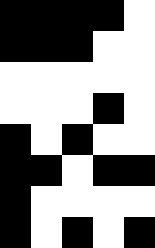[["black", "black", "black", "black", "white"], ["black", "black", "black", "white", "white"], ["white", "white", "white", "white", "white"], ["white", "white", "white", "black", "white"], ["black", "white", "black", "white", "white"], ["black", "black", "white", "black", "black"], ["black", "white", "white", "white", "white"], ["black", "white", "black", "white", "black"]]